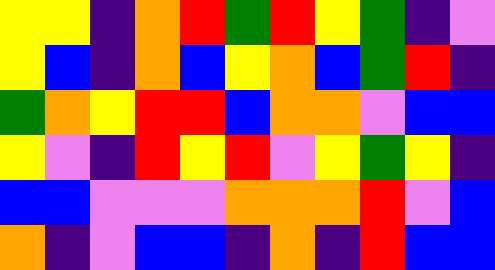[["yellow", "yellow", "indigo", "orange", "red", "green", "red", "yellow", "green", "indigo", "violet"], ["yellow", "blue", "indigo", "orange", "blue", "yellow", "orange", "blue", "green", "red", "indigo"], ["green", "orange", "yellow", "red", "red", "blue", "orange", "orange", "violet", "blue", "blue"], ["yellow", "violet", "indigo", "red", "yellow", "red", "violet", "yellow", "green", "yellow", "indigo"], ["blue", "blue", "violet", "violet", "violet", "orange", "orange", "orange", "red", "violet", "blue"], ["orange", "indigo", "violet", "blue", "blue", "indigo", "orange", "indigo", "red", "blue", "blue"]]